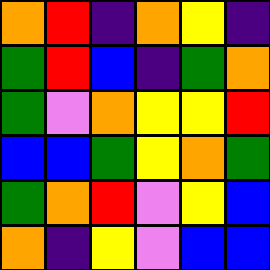[["orange", "red", "indigo", "orange", "yellow", "indigo"], ["green", "red", "blue", "indigo", "green", "orange"], ["green", "violet", "orange", "yellow", "yellow", "red"], ["blue", "blue", "green", "yellow", "orange", "green"], ["green", "orange", "red", "violet", "yellow", "blue"], ["orange", "indigo", "yellow", "violet", "blue", "blue"]]